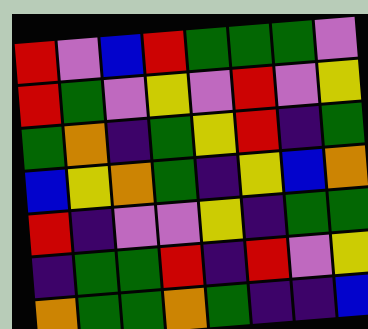[["red", "violet", "blue", "red", "green", "green", "green", "violet"], ["red", "green", "violet", "yellow", "violet", "red", "violet", "yellow"], ["green", "orange", "indigo", "green", "yellow", "red", "indigo", "green"], ["blue", "yellow", "orange", "green", "indigo", "yellow", "blue", "orange"], ["red", "indigo", "violet", "violet", "yellow", "indigo", "green", "green"], ["indigo", "green", "green", "red", "indigo", "red", "violet", "yellow"], ["orange", "green", "green", "orange", "green", "indigo", "indigo", "blue"]]